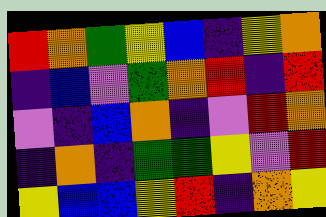[["red", "orange", "green", "yellow", "blue", "indigo", "yellow", "orange"], ["indigo", "blue", "violet", "green", "orange", "red", "indigo", "red"], ["violet", "indigo", "blue", "orange", "indigo", "violet", "red", "orange"], ["indigo", "orange", "indigo", "green", "green", "yellow", "violet", "red"], ["yellow", "blue", "blue", "yellow", "red", "indigo", "orange", "yellow"]]